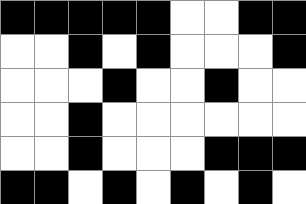[["black", "black", "black", "black", "black", "white", "white", "black", "black"], ["white", "white", "black", "white", "black", "white", "white", "white", "black"], ["white", "white", "white", "black", "white", "white", "black", "white", "white"], ["white", "white", "black", "white", "white", "white", "white", "white", "white"], ["white", "white", "black", "white", "white", "white", "black", "black", "black"], ["black", "black", "white", "black", "white", "black", "white", "black", "white"]]